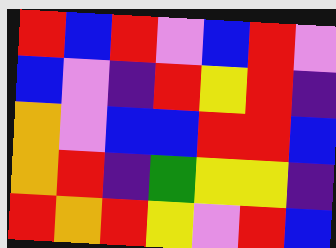[["red", "blue", "red", "violet", "blue", "red", "violet"], ["blue", "violet", "indigo", "red", "yellow", "red", "indigo"], ["orange", "violet", "blue", "blue", "red", "red", "blue"], ["orange", "red", "indigo", "green", "yellow", "yellow", "indigo"], ["red", "orange", "red", "yellow", "violet", "red", "blue"]]